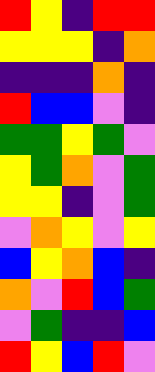[["red", "yellow", "indigo", "red", "red"], ["yellow", "yellow", "yellow", "indigo", "orange"], ["indigo", "indigo", "indigo", "orange", "indigo"], ["red", "blue", "blue", "violet", "indigo"], ["green", "green", "yellow", "green", "violet"], ["yellow", "green", "orange", "violet", "green"], ["yellow", "yellow", "indigo", "violet", "green"], ["violet", "orange", "yellow", "violet", "yellow"], ["blue", "yellow", "orange", "blue", "indigo"], ["orange", "violet", "red", "blue", "green"], ["violet", "green", "indigo", "indigo", "blue"], ["red", "yellow", "blue", "red", "violet"]]